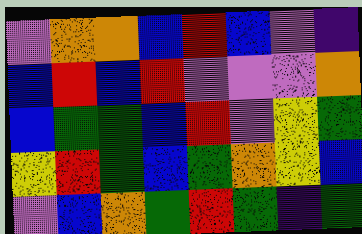[["violet", "orange", "orange", "blue", "red", "blue", "violet", "indigo"], ["blue", "red", "blue", "red", "violet", "violet", "violet", "orange"], ["blue", "green", "green", "blue", "red", "violet", "yellow", "green"], ["yellow", "red", "green", "blue", "green", "orange", "yellow", "blue"], ["violet", "blue", "orange", "green", "red", "green", "indigo", "green"]]